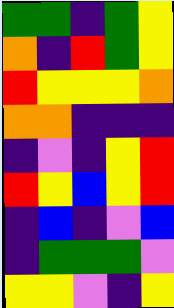[["green", "green", "indigo", "green", "yellow"], ["orange", "indigo", "red", "green", "yellow"], ["red", "yellow", "yellow", "yellow", "orange"], ["orange", "orange", "indigo", "indigo", "indigo"], ["indigo", "violet", "indigo", "yellow", "red"], ["red", "yellow", "blue", "yellow", "red"], ["indigo", "blue", "indigo", "violet", "blue"], ["indigo", "green", "green", "green", "violet"], ["yellow", "yellow", "violet", "indigo", "yellow"]]